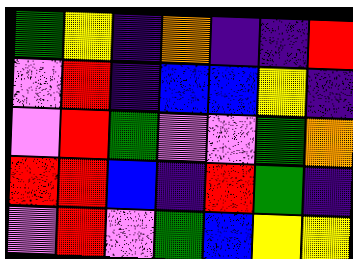[["green", "yellow", "indigo", "orange", "indigo", "indigo", "red"], ["violet", "red", "indigo", "blue", "blue", "yellow", "indigo"], ["violet", "red", "green", "violet", "violet", "green", "orange"], ["red", "red", "blue", "indigo", "red", "green", "indigo"], ["violet", "red", "violet", "green", "blue", "yellow", "yellow"]]